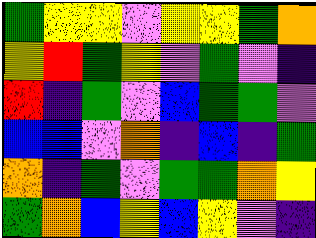[["green", "yellow", "yellow", "violet", "yellow", "yellow", "green", "orange"], ["yellow", "red", "green", "yellow", "violet", "green", "violet", "indigo"], ["red", "indigo", "green", "violet", "blue", "green", "green", "violet"], ["blue", "blue", "violet", "orange", "indigo", "blue", "indigo", "green"], ["orange", "indigo", "green", "violet", "green", "green", "orange", "yellow"], ["green", "orange", "blue", "yellow", "blue", "yellow", "violet", "indigo"]]